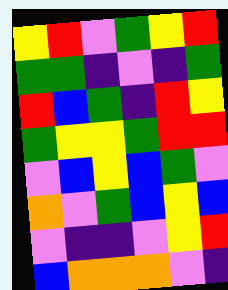[["yellow", "red", "violet", "green", "yellow", "red"], ["green", "green", "indigo", "violet", "indigo", "green"], ["red", "blue", "green", "indigo", "red", "yellow"], ["green", "yellow", "yellow", "green", "red", "red"], ["violet", "blue", "yellow", "blue", "green", "violet"], ["orange", "violet", "green", "blue", "yellow", "blue"], ["violet", "indigo", "indigo", "violet", "yellow", "red"], ["blue", "orange", "orange", "orange", "violet", "indigo"]]